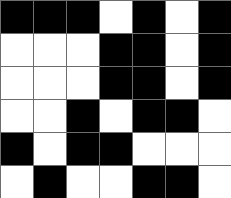[["black", "black", "black", "white", "black", "white", "black"], ["white", "white", "white", "black", "black", "white", "black"], ["white", "white", "white", "black", "black", "white", "black"], ["white", "white", "black", "white", "black", "black", "white"], ["black", "white", "black", "black", "white", "white", "white"], ["white", "black", "white", "white", "black", "black", "white"]]